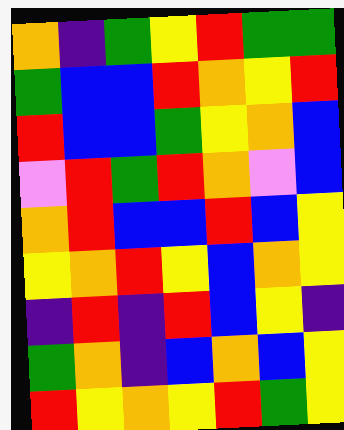[["orange", "indigo", "green", "yellow", "red", "green", "green"], ["green", "blue", "blue", "red", "orange", "yellow", "red"], ["red", "blue", "blue", "green", "yellow", "orange", "blue"], ["violet", "red", "green", "red", "orange", "violet", "blue"], ["orange", "red", "blue", "blue", "red", "blue", "yellow"], ["yellow", "orange", "red", "yellow", "blue", "orange", "yellow"], ["indigo", "red", "indigo", "red", "blue", "yellow", "indigo"], ["green", "orange", "indigo", "blue", "orange", "blue", "yellow"], ["red", "yellow", "orange", "yellow", "red", "green", "yellow"]]